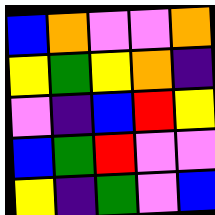[["blue", "orange", "violet", "violet", "orange"], ["yellow", "green", "yellow", "orange", "indigo"], ["violet", "indigo", "blue", "red", "yellow"], ["blue", "green", "red", "violet", "violet"], ["yellow", "indigo", "green", "violet", "blue"]]